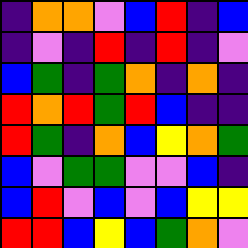[["indigo", "orange", "orange", "violet", "blue", "red", "indigo", "blue"], ["indigo", "violet", "indigo", "red", "indigo", "red", "indigo", "violet"], ["blue", "green", "indigo", "green", "orange", "indigo", "orange", "indigo"], ["red", "orange", "red", "green", "red", "blue", "indigo", "indigo"], ["red", "green", "indigo", "orange", "blue", "yellow", "orange", "green"], ["blue", "violet", "green", "green", "violet", "violet", "blue", "indigo"], ["blue", "red", "violet", "blue", "violet", "blue", "yellow", "yellow"], ["red", "red", "blue", "yellow", "blue", "green", "orange", "violet"]]